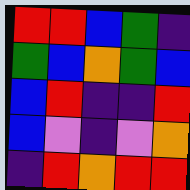[["red", "red", "blue", "green", "indigo"], ["green", "blue", "orange", "green", "blue"], ["blue", "red", "indigo", "indigo", "red"], ["blue", "violet", "indigo", "violet", "orange"], ["indigo", "red", "orange", "red", "red"]]